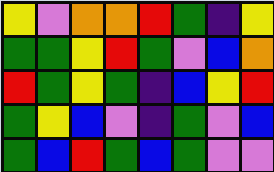[["yellow", "violet", "orange", "orange", "red", "green", "indigo", "yellow"], ["green", "green", "yellow", "red", "green", "violet", "blue", "orange"], ["red", "green", "yellow", "green", "indigo", "blue", "yellow", "red"], ["green", "yellow", "blue", "violet", "indigo", "green", "violet", "blue"], ["green", "blue", "red", "green", "blue", "green", "violet", "violet"]]